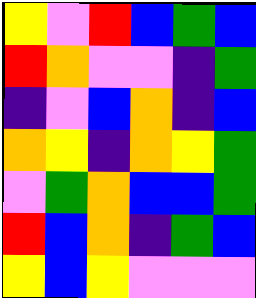[["yellow", "violet", "red", "blue", "green", "blue"], ["red", "orange", "violet", "violet", "indigo", "green"], ["indigo", "violet", "blue", "orange", "indigo", "blue"], ["orange", "yellow", "indigo", "orange", "yellow", "green"], ["violet", "green", "orange", "blue", "blue", "green"], ["red", "blue", "orange", "indigo", "green", "blue"], ["yellow", "blue", "yellow", "violet", "violet", "violet"]]